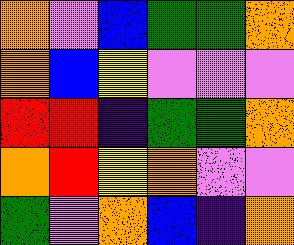[["orange", "violet", "blue", "green", "green", "orange"], ["orange", "blue", "yellow", "violet", "violet", "violet"], ["red", "red", "indigo", "green", "green", "orange"], ["orange", "red", "yellow", "orange", "violet", "violet"], ["green", "violet", "orange", "blue", "indigo", "orange"]]